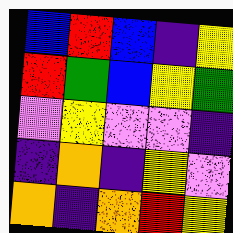[["blue", "red", "blue", "indigo", "yellow"], ["red", "green", "blue", "yellow", "green"], ["violet", "yellow", "violet", "violet", "indigo"], ["indigo", "orange", "indigo", "yellow", "violet"], ["orange", "indigo", "orange", "red", "yellow"]]